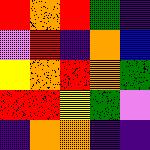[["red", "orange", "red", "green", "indigo"], ["violet", "red", "indigo", "orange", "blue"], ["yellow", "orange", "red", "orange", "green"], ["red", "red", "yellow", "green", "violet"], ["indigo", "orange", "orange", "indigo", "indigo"]]